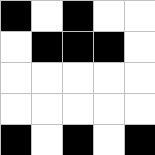[["black", "white", "black", "white", "white"], ["white", "black", "black", "black", "white"], ["white", "white", "white", "white", "white"], ["white", "white", "white", "white", "white"], ["black", "white", "black", "white", "black"]]